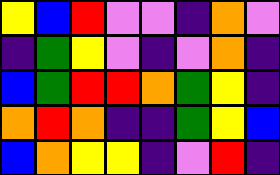[["yellow", "blue", "red", "violet", "violet", "indigo", "orange", "violet"], ["indigo", "green", "yellow", "violet", "indigo", "violet", "orange", "indigo"], ["blue", "green", "red", "red", "orange", "green", "yellow", "indigo"], ["orange", "red", "orange", "indigo", "indigo", "green", "yellow", "blue"], ["blue", "orange", "yellow", "yellow", "indigo", "violet", "red", "indigo"]]